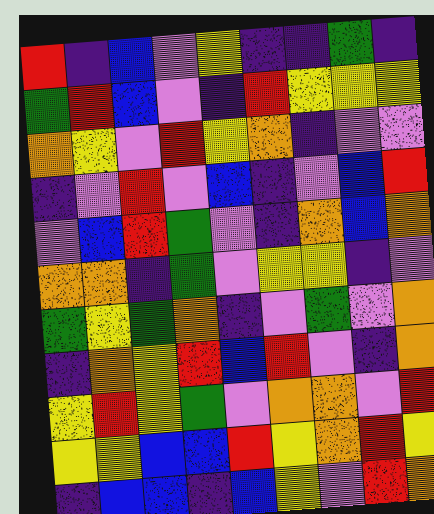[["red", "indigo", "blue", "violet", "yellow", "indigo", "indigo", "green", "indigo"], ["green", "red", "blue", "violet", "indigo", "red", "yellow", "yellow", "yellow"], ["orange", "yellow", "violet", "red", "yellow", "orange", "indigo", "violet", "violet"], ["indigo", "violet", "red", "violet", "blue", "indigo", "violet", "blue", "red"], ["violet", "blue", "red", "green", "violet", "indigo", "orange", "blue", "orange"], ["orange", "orange", "indigo", "green", "violet", "yellow", "yellow", "indigo", "violet"], ["green", "yellow", "green", "orange", "indigo", "violet", "green", "violet", "orange"], ["indigo", "orange", "yellow", "red", "blue", "red", "violet", "indigo", "orange"], ["yellow", "red", "yellow", "green", "violet", "orange", "orange", "violet", "red"], ["yellow", "yellow", "blue", "blue", "red", "yellow", "orange", "red", "yellow"], ["indigo", "blue", "blue", "indigo", "blue", "yellow", "violet", "red", "orange"]]